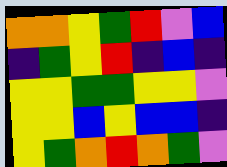[["orange", "orange", "yellow", "green", "red", "violet", "blue"], ["indigo", "green", "yellow", "red", "indigo", "blue", "indigo"], ["yellow", "yellow", "green", "green", "yellow", "yellow", "violet"], ["yellow", "yellow", "blue", "yellow", "blue", "blue", "indigo"], ["yellow", "green", "orange", "red", "orange", "green", "violet"]]